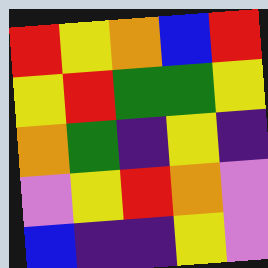[["red", "yellow", "orange", "blue", "red"], ["yellow", "red", "green", "green", "yellow"], ["orange", "green", "indigo", "yellow", "indigo"], ["violet", "yellow", "red", "orange", "violet"], ["blue", "indigo", "indigo", "yellow", "violet"]]